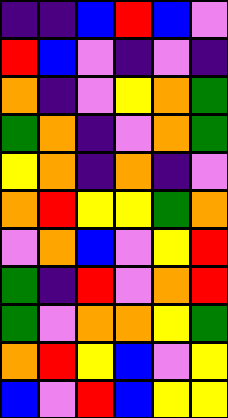[["indigo", "indigo", "blue", "red", "blue", "violet"], ["red", "blue", "violet", "indigo", "violet", "indigo"], ["orange", "indigo", "violet", "yellow", "orange", "green"], ["green", "orange", "indigo", "violet", "orange", "green"], ["yellow", "orange", "indigo", "orange", "indigo", "violet"], ["orange", "red", "yellow", "yellow", "green", "orange"], ["violet", "orange", "blue", "violet", "yellow", "red"], ["green", "indigo", "red", "violet", "orange", "red"], ["green", "violet", "orange", "orange", "yellow", "green"], ["orange", "red", "yellow", "blue", "violet", "yellow"], ["blue", "violet", "red", "blue", "yellow", "yellow"]]